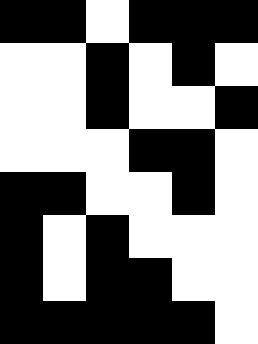[["black", "black", "white", "black", "black", "black"], ["white", "white", "black", "white", "black", "white"], ["white", "white", "black", "white", "white", "black"], ["white", "white", "white", "black", "black", "white"], ["black", "black", "white", "white", "black", "white"], ["black", "white", "black", "white", "white", "white"], ["black", "white", "black", "black", "white", "white"], ["black", "black", "black", "black", "black", "white"]]